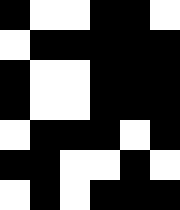[["black", "white", "white", "black", "black", "white"], ["white", "black", "black", "black", "black", "black"], ["black", "white", "white", "black", "black", "black"], ["black", "white", "white", "black", "black", "black"], ["white", "black", "black", "black", "white", "black"], ["black", "black", "white", "white", "black", "white"], ["white", "black", "white", "black", "black", "black"]]